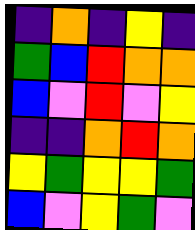[["indigo", "orange", "indigo", "yellow", "indigo"], ["green", "blue", "red", "orange", "orange"], ["blue", "violet", "red", "violet", "yellow"], ["indigo", "indigo", "orange", "red", "orange"], ["yellow", "green", "yellow", "yellow", "green"], ["blue", "violet", "yellow", "green", "violet"]]